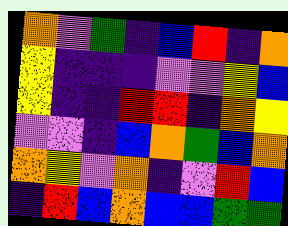[["orange", "violet", "green", "indigo", "blue", "red", "indigo", "orange"], ["yellow", "indigo", "indigo", "indigo", "violet", "violet", "yellow", "blue"], ["yellow", "indigo", "indigo", "red", "red", "indigo", "orange", "yellow"], ["violet", "violet", "indigo", "blue", "orange", "green", "blue", "orange"], ["orange", "yellow", "violet", "orange", "indigo", "violet", "red", "blue"], ["indigo", "red", "blue", "orange", "blue", "blue", "green", "green"]]